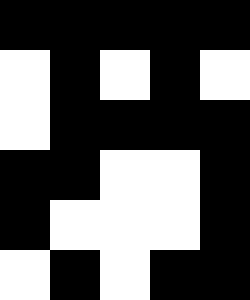[["black", "black", "black", "black", "black"], ["white", "black", "white", "black", "white"], ["white", "black", "black", "black", "black"], ["black", "black", "white", "white", "black"], ["black", "white", "white", "white", "black"], ["white", "black", "white", "black", "black"]]